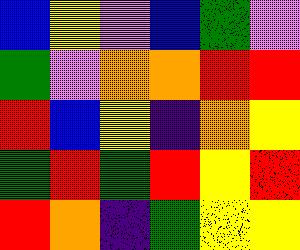[["blue", "yellow", "violet", "blue", "green", "violet"], ["green", "violet", "orange", "orange", "red", "red"], ["red", "blue", "yellow", "indigo", "orange", "yellow"], ["green", "red", "green", "red", "yellow", "red"], ["red", "orange", "indigo", "green", "yellow", "yellow"]]